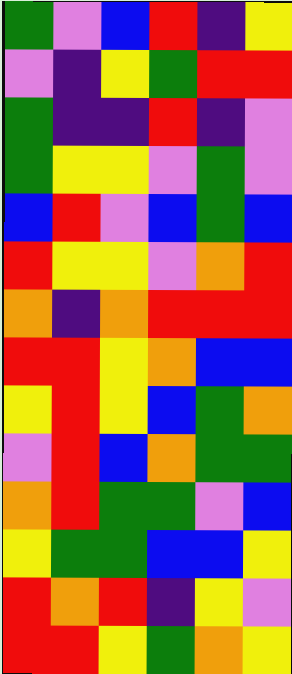[["green", "violet", "blue", "red", "indigo", "yellow"], ["violet", "indigo", "yellow", "green", "red", "red"], ["green", "indigo", "indigo", "red", "indigo", "violet"], ["green", "yellow", "yellow", "violet", "green", "violet"], ["blue", "red", "violet", "blue", "green", "blue"], ["red", "yellow", "yellow", "violet", "orange", "red"], ["orange", "indigo", "orange", "red", "red", "red"], ["red", "red", "yellow", "orange", "blue", "blue"], ["yellow", "red", "yellow", "blue", "green", "orange"], ["violet", "red", "blue", "orange", "green", "green"], ["orange", "red", "green", "green", "violet", "blue"], ["yellow", "green", "green", "blue", "blue", "yellow"], ["red", "orange", "red", "indigo", "yellow", "violet"], ["red", "red", "yellow", "green", "orange", "yellow"]]